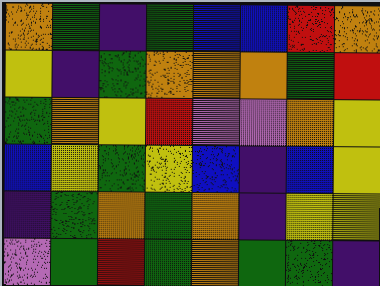[["orange", "green", "indigo", "green", "blue", "blue", "red", "orange"], ["yellow", "indigo", "green", "orange", "orange", "orange", "green", "red"], ["green", "orange", "yellow", "red", "violet", "violet", "orange", "yellow"], ["blue", "yellow", "green", "yellow", "blue", "indigo", "blue", "yellow"], ["indigo", "green", "orange", "green", "orange", "indigo", "yellow", "yellow"], ["violet", "green", "red", "green", "orange", "green", "green", "indigo"]]